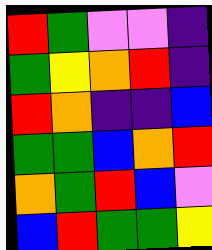[["red", "green", "violet", "violet", "indigo"], ["green", "yellow", "orange", "red", "indigo"], ["red", "orange", "indigo", "indigo", "blue"], ["green", "green", "blue", "orange", "red"], ["orange", "green", "red", "blue", "violet"], ["blue", "red", "green", "green", "yellow"]]